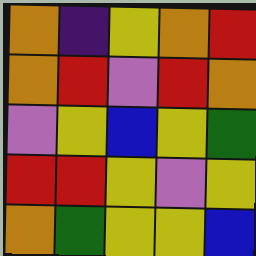[["orange", "indigo", "yellow", "orange", "red"], ["orange", "red", "violet", "red", "orange"], ["violet", "yellow", "blue", "yellow", "green"], ["red", "red", "yellow", "violet", "yellow"], ["orange", "green", "yellow", "yellow", "blue"]]